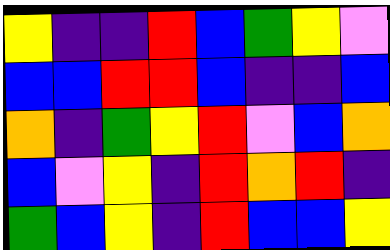[["yellow", "indigo", "indigo", "red", "blue", "green", "yellow", "violet"], ["blue", "blue", "red", "red", "blue", "indigo", "indigo", "blue"], ["orange", "indigo", "green", "yellow", "red", "violet", "blue", "orange"], ["blue", "violet", "yellow", "indigo", "red", "orange", "red", "indigo"], ["green", "blue", "yellow", "indigo", "red", "blue", "blue", "yellow"]]